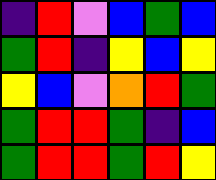[["indigo", "red", "violet", "blue", "green", "blue"], ["green", "red", "indigo", "yellow", "blue", "yellow"], ["yellow", "blue", "violet", "orange", "red", "green"], ["green", "red", "red", "green", "indigo", "blue"], ["green", "red", "red", "green", "red", "yellow"]]